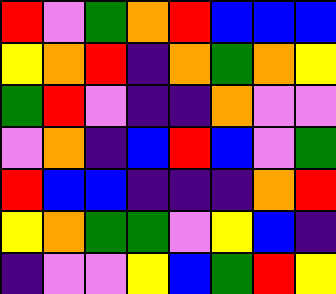[["red", "violet", "green", "orange", "red", "blue", "blue", "blue"], ["yellow", "orange", "red", "indigo", "orange", "green", "orange", "yellow"], ["green", "red", "violet", "indigo", "indigo", "orange", "violet", "violet"], ["violet", "orange", "indigo", "blue", "red", "blue", "violet", "green"], ["red", "blue", "blue", "indigo", "indigo", "indigo", "orange", "red"], ["yellow", "orange", "green", "green", "violet", "yellow", "blue", "indigo"], ["indigo", "violet", "violet", "yellow", "blue", "green", "red", "yellow"]]